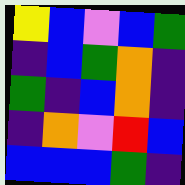[["yellow", "blue", "violet", "blue", "green"], ["indigo", "blue", "green", "orange", "indigo"], ["green", "indigo", "blue", "orange", "indigo"], ["indigo", "orange", "violet", "red", "blue"], ["blue", "blue", "blue", "green", "indigo"]]